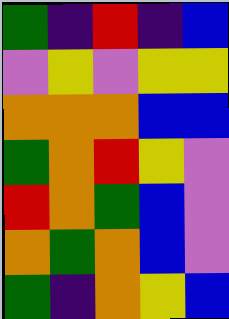[["green", "indigo", "red", "indigo", "blue"], ["violet", "yellow", "violet", "yellow", "yellow"], ["orange", "orange", "orange", "blue", "blue"], ["green", "orange", "red", "yellow", "violet"], ["red", "orange", "green", "blue", "violet"], ["orange", "green", "orange", "blue", "violet"], ["green", "indigo", "orange", "yellow", "blue"]]